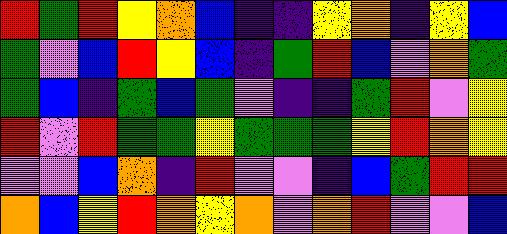[["red", "green", "red", "yellow", "orange", "blue", "indigo", "indigo", "yellow", "orange", "indigo", "yellow", "blue"], ["green", "violet", "blue", "red", "yellow", "blue", "indigo", "green", "red", "blue", "violet", "orange", "green"], ["green", "blue", "indigo", "green", "blue", "green", "violet", "indigo", "indigo", "green", "red", "violet", "yellow"], ["red", "violet", "red", "green", "green", "yellow", "green", "green", "green", "yellow", "red", "orange", "yellow"], ["violet", "violet", "blue", "orange", "indigo", "red", "violet", "violet", "indigo", "blue", "green", "red", "red"], ["orange", "blue", "yellow", "red", "orange", "yellow", "orange", "violet", "orange", "red", "violet", "violet", "blue"]]